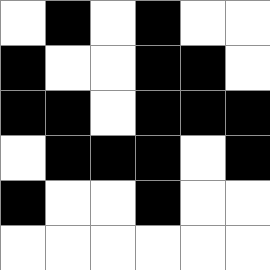[["white", "black", "white", "black", "white", "white"], ["black", "white", "white", "black", "black", "white"], ["black", "black", "white", "black", "black", "black"], ["white", "black", "black", "black", "white", "black"], ["black", "white", "white", "black", "white", "white"], ["white", "white", "white", "white", "white", "white"]]